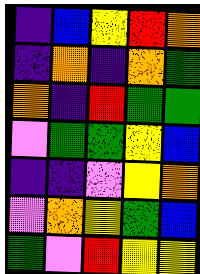[["indigo", "blue", "yellow", "red", "orange"], ["indigo", "orange", "indigo", "orange", "green"], ["orange", "indigo", "red", "green", "green"], ["violet", "green", "green", "yellow", "blue"], ["indigo", "indigo", "violet", "yellow", "orange"], ["violet", "orange", "yellow", "green", "blue"], ["green", "violet", "red", "yellow", "yellow"]]